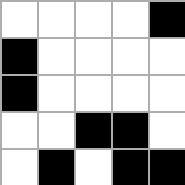[["white", "white", "white", "white", "black"], ["black", "white", "white", "white", "white"], ["black", "white", "white", "white", "white"], ["white", "white", "black", "black", "white"], ["white", "black", "white", "black", "black"]]